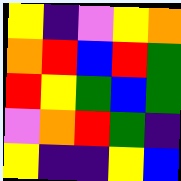[["yellow", "indigo", "violet", "yellow", "orange"], ["orange", "red", "blue", "red", "green"], ["red", "yellow", "green", "blue", "green"], ["violet", "orange", "red", "green", "indigo"], ["yellow", "indigo", "indigo", "yellow", "blue"]]